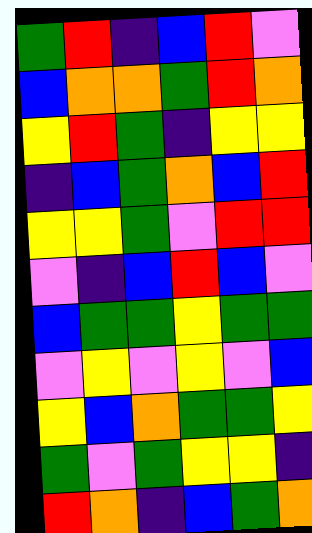[["green", "red", "indigo", "blue", "red", "violet"], ["blue", "orange", "orange", "green", "red", "orange"], ["yellow", "red", "green", "indigo", "yellow", "yellow"], ["indigo", "blue", "green", "orange", "blue", "red"], ["yellow", "yellow", "green", "violet", "red", "red"], ["violet", "indigo", "blue", "red", "blue", "violet"], ["blue", "green", "green", "yellow", "green", "green"], ["violet", "yellow", "violet", "yellow", "violet", "blue"], ["yellow", "blue", "orange", "green", "green", "yellow"], ["green", "violet", "green", "yellow", "yellow", "indigo"], ["red", "orange", "indigo", "blue", "green", "orange"]]